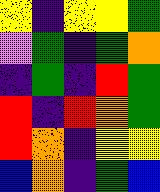[["yellow", "indigo", "yellow", "yellow", "green"], ["violet", "green", "indigo", "green", "orange"], ["indigo", "green", "indigo", "red", "green"], ["red", "indigo", "red", "orange", "green"], ["red", "orange", "indigo", "yellow", "yellow"], ["blue", "orange", "indigo", "green", "blue"]]